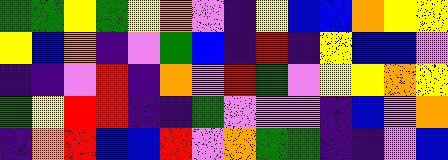[["green", "green", "yellow", "green", "yellow", "orange", "violet", "indigo", "yellow", "blue", "blue", "orange", "yellow", "yellow"], ["yellow", "blue", "orange", "indigo", "violet", "green", "blue", "indigo", "red", "indigo", "yellow", "blue", "blue", "violet"], ["indigo", "indigo", "violet", "red", "indigo", "orange", "violet", "red", "green", "violet", "yellow", "yellow", "orange", "yellow"], ["green", "yellow", "red", "red", "indigo", "indigo", "green", "violet", "violet", "violet", "indigo", "blue", "violet", "orange"], ["indigo", "orange", "red", "blue", "blue", "red", "violet", "orange", "green", "green", "indigo", "indigo", "violet", "blue"]]